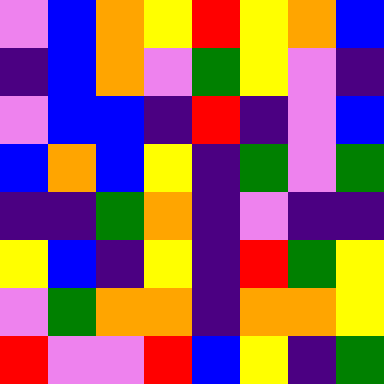[["violet", "blue", "orange", "yellow", "red", "yellow", "orange", "blue"], ["indigo", "blue", "orange", "violet", "green", "yellow", "violet", "indigo"], ["violet", "blue", "blue", "indigo", "red", "indigo", "violet", "blue"], ["blue", "orange", "blue", "yellow", "indigo", "green", "violet", "green"], ["indigo", "indigo", "green", "orange", "indigo", "violet", "indigo", "indigo"], ["yellow", "blue", "indigo", "yellow", "indigo", "red", "green", "yellow"], ["violet", "green", "orange", "orange", "indigo", "orange", "orange", "yellow"], ["red", "violet", "violet", "red", "blue", "yellow", "indigo", "green"]]